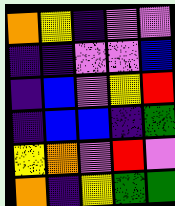[["orange", "yellow", "indigo", "violet", "violet"], ["indigo", "indigo", "violet", "violet", "blue"], ["indigo", "blue", "violet", "yellow", "red"], ["indigo", "blue", "blue", "indigo", "green"], ["yellow", "orange", "violet", "red", "violet"], ["orange", "indigo", "yellow", "green", "green"]]